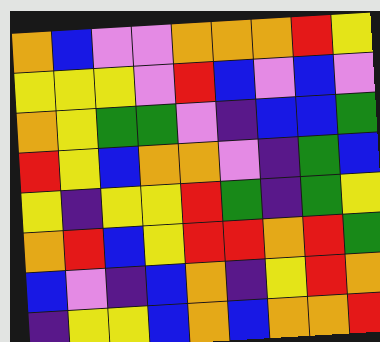[["orange", "blue", "violet", "violet", "orange", "orange", "orange", "red", "yellow"], ["yellow", "yellow", "yellow", "violet", "red", "blue", "violet", "blue", "violet"], ["orange", "yellow", "green", "green", "violet", "indigo", "blue", "blue", "green"], ["red", "yellow", "blue", "orange", "orange", "violet", "indigo", "green", "blue"], ["yellow", "indigo", "yellow", "yellow", "red", "green", "indigo", "green", "yellow"], ["orange", "red", "blue", "yellow", "red", "red", "orange", "red", "green"], ["blue", "violet", "indigo", "blue", "orange", "indigo", "yellow", "red", "orange"], ["indigo", "yellow", "yellow", "blue", "orange", "blue", "orange", "orange", "red"]]